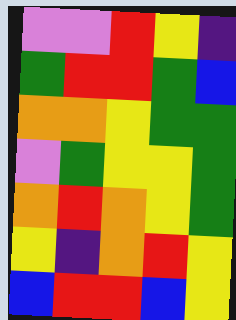[["violet", "violet", "red", "yellow", "indigo"], ["green", "red", "red", "green", "blue"], ["orange", "orange", "yellow", "green", "green"], ["violet", "green", "yellow", "yellow", "green"], ["orange", "red", "orange", "yellow", "green"], ["yellow", "indigo", "orange", "red", "yellow"], ["blue", "red", "red", "blue", "yellow"]]